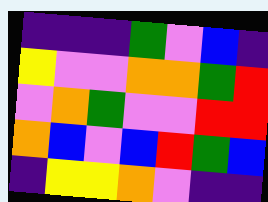[["indigo", "indigo", "indigo", "green", "violet", "blue", "indigo"], ["yellow", "violet", "violet", "orange", "orange", "green", "red"], ["violet", "orange", "green", "violet", "violet", "red", "red"], ["orange", "blue", "violet", "blue", "red", "green", "blue"], ["indigo", "yellow", "yellow", "orange", "violet", "indigo", "indigo"]]